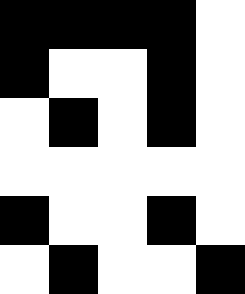[["black", "black", "black", "black", "white"], ["black", "white", "white", "black", "white"], ["white", "black", "white", "black", "white"], ["white", "white", "white", "white", "white"], ["black", "white", "white", "black", "white"], ["white", "black", "white", "white", "black"]]